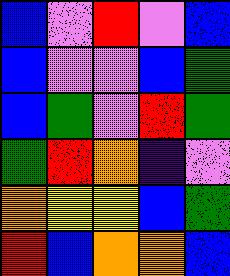[["blue", "violet", "red", "violet", "blue"], ["blue", "violet", "violet", "blue", "green"], ["blue", "green", "violet", "red", "green"], ["green", "red", "orange", "indigo", "violet"], ["orange", "yellow", "yellow", "blue", "green"], ["red", "blue", "orange", "orange", "blue"]]